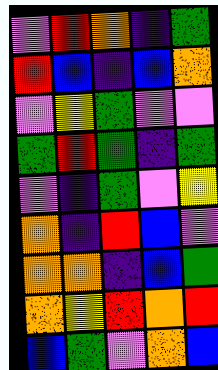[["violet", "red", "orange", "indigo", "green"], ["red", "blue", "indigo", "blue", "orange"], ["violet", "yellow", "green", "violet", "violet"], ["green", "red", "green", "indigo", "green"], ["violet", "indigo", "green", "violet", "yellow"], ["orange", "indigo", "red", "blue", "violet"], ["orange", "orange", "indigo", "blue", "green"], ["orange", "yellow", "red", "orange", "red"], ["blue", "green", "violet", "orange", "blue"]]